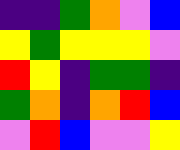[["indigo", "indigo", "green", "orange", "violet", "blue"], ["yellow", "green", "yellow", "yellow", "yellow", "violet"], ["red", "yellow", "indigo", "green", "green", "indigo"], ["green", "orange", "indigo", "orange", "red", "blue"], ["violet", "red", "blue", "violet", "violet", "yellow"]]